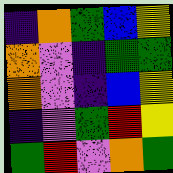[["indigo", "orange", "green", "blue", "yellow"], ["orange", "violet", "indigo", "green", "green"], ["orange", "violet", "indigo", "blue", "yellow"], ["indigo", "violet", "green", "red", "yellow"], ["green", "red", "violet", "orange", "green"]]